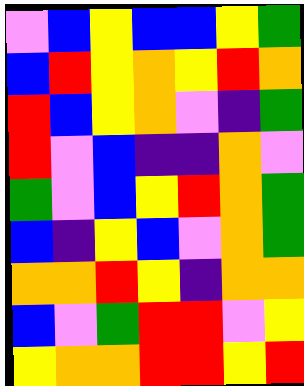[["violet", "blue", "yellow", "blue", "blue", "yellow", "green"], ["blue", "red", "yellow", "orange", "yellow", "red", "orange"], ["red", "blue", "yellow", "orange", "violet", "indigo", "green"], ["red", "violet", "blue", "indigo", "indigo", "orange", "violet"], ["green", "violet", "blue", "yellow", "red", "orange", "green"], ["blue", "indigo", "yellow", "blue", "violet", "orange", "green"], ["orange", "orange", "red", "yellow", "indigo", "orange", "orange"], ["blue", "violet", "green", "red", "red", "violet", "yellow"], ["yellow", "orange", "orange", "red", "red", "yellow", "red"]]